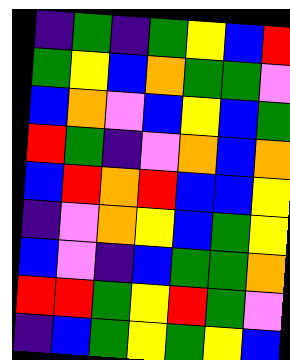[["indigo", "green", "indigo", "green", "yellow", "blue", "red"], ["green", "yellow", "blue", "orange", "green", "green", "violet"], ["blue", "orange", "violet", "blue", "yellow", "blue", "green"], ["red", "green", "indigo", "violet", "orange", "blue", "orange"], ["blue", "red", "orange", "red", "blue", "blue", "yellow"], ["indigo", "violet", "orange", "yellow", "blue", "green", "yellow"], ["blue", "violet", "indigo", "blue", "green", "green", "orange"], ["red", "red", "green", "yellow", "red", "green", "violet"], ["indigo", "blue", "green", "yellow", "green", "yellow", "blue"]]